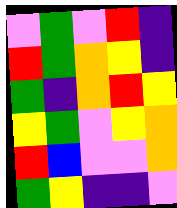[["violet", "green", "violet", "red", "indigo"], ["red", "green", "orange", "yellow", "indigo"], ["green", "indigo", "orange", "red", "yellow"], ["yellow", "green", "violet", "yellow", "orange"], ["red", "blue", "violet", "violet", "orange"], ["green", "yellow", "indigo", "indigo", "violet"]]